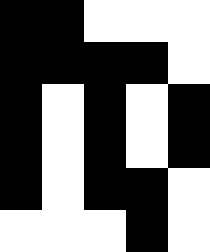[["black", "black", "white", "white", "white"], ["black", "black", "black", "black", "white"], ["black", "white", "black", "white", "black"], ["black", "white", "black", "white", "black"], ["black", "white", "black", "black", "white"], ["white", "white", "white", "black", "white"]]